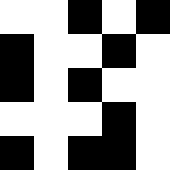[["white", "white", "black", "white", "black"], ["black", "white", "white", "black", "white"], ["black", "white", "black", "white", "white"], ["white", "white", "white", "black", "white"], ["black", "white", "black", "black", "white"]]